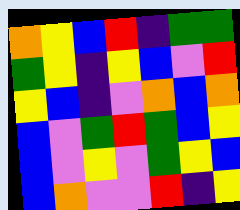[["orange", "yellow", "blue", "red", "indigo", "green", "green"], ["green", "yellow", "indigo", "yellow", "blue", "violet", "red"], ["yellow", "blue", "indigo", "violet", "orange", "blue", "orange"], ["blue", "violet", "green", "red", "green", "blue", "yellow"], ["blue", "violet", "yellow", "violet", "green", "yellow", "blue"], ["blue", "orange", "violet", "violet", "red", "indigo", "yellow"]]